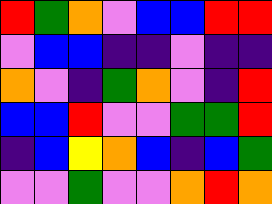[["red", "green", "orange", "violet", "blue", "blue", "red", "red"], ["violet", "blue", "blue", "indigo", "indigo", "violet", "indigo", "indigo"], ["orange", "violet", "indigo", "green", "orange", "violet", "indigo", "red"], ["blue", "blue", "red", "violet", "violet", "green", "green", "red"], ["indigo", "blue", "yellow", "orange", "blue", "indigo", "blue", "green"], ["violet", "violet", "green", "violet", "violet", "orange", "red", "orange"]]